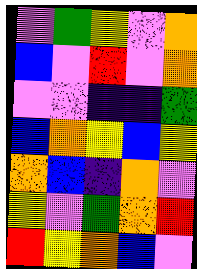[["violet", "green", "yellow", "violet", "orange"], ["blue", "violet", "red", "violet", "orange"], ["violet", "violet", "indigo", "indigo", "green"], ["blue", "orange", "yellow", "blue", "yellow"], ["orange", "blue", "indigo", "orange", "violet"], ["yellow", "violet", "green", "orange", "red"], ["red", "yellow", "orange", "blue", "violet"]]